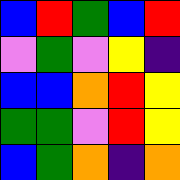[["blue", "red", "green", "blue", "red"], ["violet", "green", "violet", "yellow", "indigo"], ["blue", "blue", "orange", "red", "yellow"], ["green", "green", "violet", "red", "yellow"], ["blue", "green", "orange", "indigo", "orange"]]